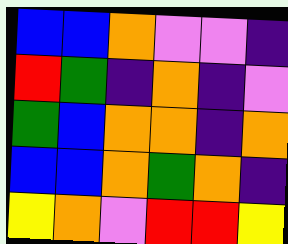[["blue", "blue", "orange", "violet", "violet", "indigo"], ["red", "green", "indigo", "orange", "indigo", "violet"], ["green", "blue", "orange", "orange", "indigo", "orange"], ["blue", "blue", "orange", "green", "orange", "indigo"], ["yellow", "orange", "violet", "red", "red", "yellow"]]